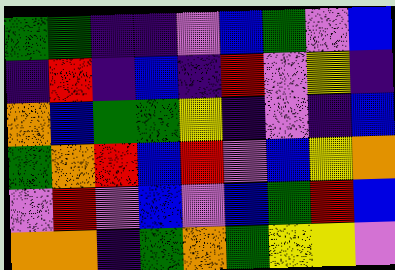[["green", "green", "indigo", "indigo", "violet", "blue", "green", "violet", "blue"], ["indigo", "red", "indigo", "blue", "indigo", "red", "violet", "yellow", "indigo"], ["orange", "blue", "green", "green", "yellow", "indigo", "violet", "indigo", "blue"], ["green", "orange", "red", "blue", "red", "violet", "blue", "yellow", "orange"], ["violet", "red", "violet", "blue", "violet", "blue", "green", "red", "blue"], ["orange", "orange", "indigo", "green", "orange", "green", "yellow", "yellow", "violet"]]